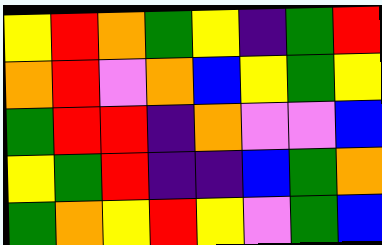[["yellow", "red", "orange", "green", "yellow", "indigo", "green", "red"], ["orange", "red", "violet", "orange", "blue", "yellow", "green", "yellow"], ["green", "red", "red", "indigo", "orange", "violet", "violet", "blue"], ["yellow", "green", "red", "indigo", "indigo", "blue", "green", "orange"], ["green", "orange", "yellow", "red", "yellow", "violet", "green", "blue"]]